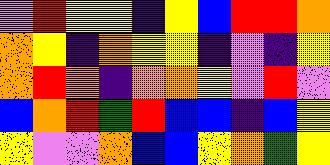[["violet", "red", "yellow", "yellow", "indigo", "yellow", "blue", "red", "red", "orange"], ["orange", "yellow", "indigo", "orange", "yellow", "yellow", "indigo", "violet", "indigo", "yellow"], ["orange", "red", "orange", "indigo", "orange", "orange", "yellow", "violet", "red", "violet"], ["blue", "orange", "red", "green", "red", "blue", "blue", "indigo", "blue", "yellow"], ["yellow", "violet", "violet", "orange", "blue", "blue", "yellow", "orange", "green", "yellow"]]